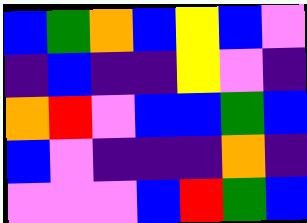[["blue", "green", "orange", "blue", "yellow", "blue", "violet"], ["indigo", "blue", "indigo", "indigo", "yellow", "violet", "indigo"], ["orange", "red", "violet", "blue", "blue", "green", "blue"], ["blue", "violet", "indigo", "indigo", "indigo", "orange", "indigo"], ["violet", "violet", "violet", "blue", "red", "green", "blue"]]